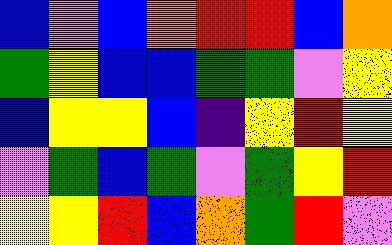[["blue", "violet", "blue", "orange", "red", "red", "blue", "orange"], ["green", "yellow", "blue", "blue", "green", "green", "violet", "yellow"], ["blue", "yellow", "yellow", "blue", "indigo", "yellow", "red", "yellow"], ["violet", "green", "blue", "green", "violet", "green", "yellow", "red"], ["yellow", "yellow", "red", "blue", "orange", "green", "red", "violet"]]